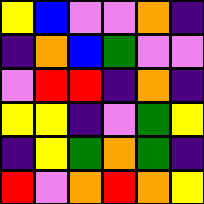[["yellow", "blue", "violet", "violet", "orange", "indigo"], ["indigo", "orange", "blue", "green", "violet", "violet"], ["violet", "red", "red", "indigo", "orange", "indigo"], ["yellow", "yellow", "indigo", "violet", "green", "yellow"], ["indigo", "yellow", "green", "orange", "green", "indigo"], ["red", "violet", "orange", "red", "orange", "yellow"]]